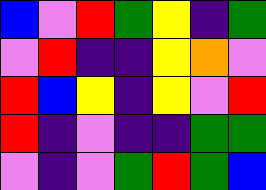[["blue", "violet", "red", "green", "yellow", "indigo", "green"], ["violet", "red", "indigo", "indigo", "yellow", "orange", "violet"], ["red", "blue", "yellow", "indigo", "yellow", "violet", "red"], ["red", "indigo", "violet", "indigo", "indigo", "green", "green"], ["violet", "indigo", "violet", "green", "red", "green", "blue"]]